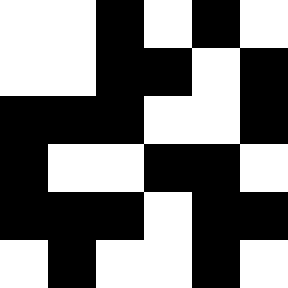[["white", "white", "black", "white", "black", "white"], ["white", "white", "black", "black", "white", "black"], ["black", "black", "black", "white", "white", "black"], ["black", "white", "white", "black", "black", "white"], ["black", "black", "black", "white", "black", "black"], ["white", "black", "white", "white", "black", "white"]]